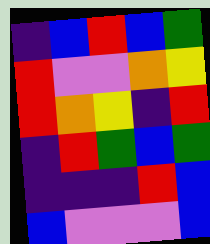[["indigo", "blue", "red", "blue", "green"], ["red", "violet", "violet", "orange", "yellow"], ["red", "orange", "yellow", "indigo", "red"], ["indigo", "red", "green", "blue", "green"], ["indigo", "indigo", "indigo", "red", "blue"], ["blue", "violet", "violet", "violet", "blue"]]